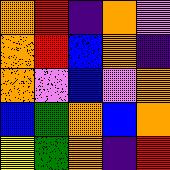[["orange", "red", "indigo", "orange", "violet"], ["orange", "red", "blue", "orange", "indigo"], ["orange", "violet", "blue", "violet", "orange"], ["blue", "green", "orange", "blue", "orange"], ["yellow", "green", "orange", "indigo", "red"]]